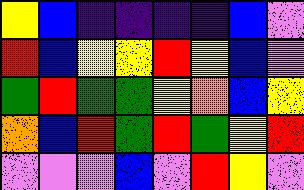[["yellow", "blue", "indigo", "indigo", "indigo", "indigo", "blue", "violet"], ["red", "blue", "yellow", "yellow", "red", "yellow", "blue", "violet"], ["green", "red", "green", "green", "yellow", "orange", "blue", "yellow"], ["orange", "blue", "red", "green", "red", "green", "yellow", "red"], ["violet", "violet", "violet", "blue", "violet", "red", "yellow", "violet"]]